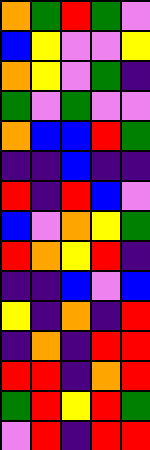[["orange", "green", "red", "green", "violet"], ["blue", "yellow", "violet", "violet", "yellow"], ["orange", "yellow", "violet", "green", "indigo"], ["green", "violet", "green", "violet", "violet"], ["orange", "blue", "blue", "red", "green"], ["indigo", "indigo", "blue", "indigo", "indigo"], ["red", "indigo", "red", "blue", "violet"], ["blue", "violet", "orange", "yellow", "green"], ["red", "orange", "yellow", "red", "indigo"], ["indigo", "indigo", "blue", "violet", "blue"], ["yellow", "indigo", "orange", "indigo", "red"], ["indigo", "orange", "indigo", "red", "red"], ["red", "red", "indigo", "orange", "red"], ["green", "red", "yellow", "red", "green"], ["violet", "red", "indigo", "red", "red"]]